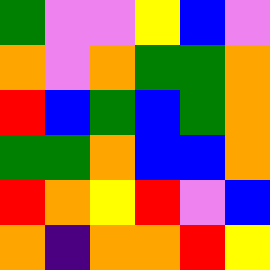[["green", "violet", "violet", "yellow", "blue", "violet"], ["orange", "violet", "orange", "green", "green", "orange"], ["red", "blue", "green", "blue", "green", "orange"], ["green", "green", "orange", "blue", "blue", "orange"], ["red", "orange", "yellow", "red", "violet", "blue"], ["orange", "indigo", "orange", "orange", "red", "yellow"]]